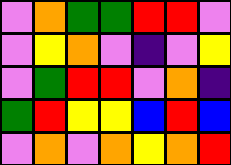[["violet", "orange", "green", "green", "red", "red", "violet"], ["violet", "yellow", "orange", "violet", "indigo", "violet", "yellow"], ["violet", "green", "red", "red", "violet", "orange", "indigo"], ["green", "red", "yellow", "yellow", "blue", "red", "blue"], ["violet", "orange", "violet", "orange", "yellow", "orange", "red"]]